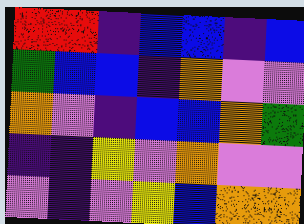[["red", "red", "indigo", "blue", "blue", "indigo", "blue"], ["green", "blue", "blue", "indigo", "orange", "violet", "violet"], ["orange", "violet", "indigo", "blue", "blue", "orange", "green"], ["indigo", "indigo", "yellow", "violet", "orange", "violet", "violet"], ["violet", "indigo", "violet", "yellow", "blue", "orange", "orange"]]